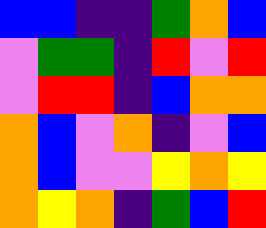[["blue", "blue", "indigo", "indigo", "green", "orange", "blue"], ["violet", "green", "green", "indigo", "red", "violet", "red"], ["violet", "red", "red", "indigo", "blue", "orange", "orange"], ["orange", "blue", "violet", "orange", "indigo", "violet", "blue"], ["orange", "blue", "violet", "violet", "yellow", "orange", "yellow"], ["orange", "yellow", "orange", "indigo", "green", "blue", "red"]]